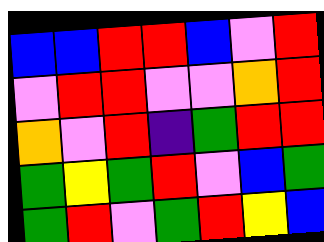[["blue", "blue", "red", "red", "blue", "violet", "red"], ["violet", "red", "red", "violet", "violet", "orange", "red"], ["orange", "violet", "red", "indigo", "green", "red", "red"], ["green", "yellow", "green", "red", "violet", "blue", "green"], ["green", "red", "violet", "green", "red", "yellow", "blue"]]